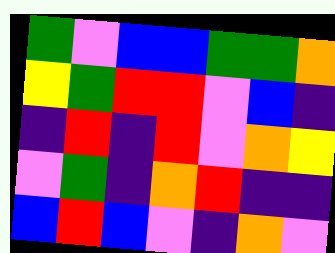[["green", "violet", "blue", "blue", "green", "green", "orange"], ["yellow", "green", "red", "red", "violet", "blue", "indigo"], ["indigo", "red", "indigo", "red", "violet", "orange", "yellow"], ["violet", "green", "indigo", "orange", "red", "indigo", "indigo"], ["blue", "red", "blue", "violet", "indigo", "orange", "violet"]]